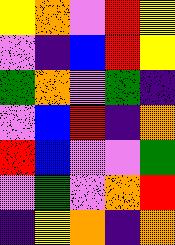[["yellow", "orange", "violet", "red", "yellow"], ["violet", "indigo", "blue", "red", "yellow"], ["green", "orange", "violet", "green", "indigo"], ["violet", "blue", "red", "indigo", "orange"], ["red", "blue", "violet", "violet", "green"], ["violet", "green", "violet", "orange", "red"], ["indigo", "yellow", "orange", "indigo", "orange"]]